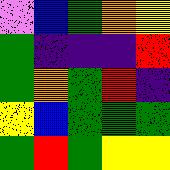[["violet", "blue", "green", "orange", "yellow"], ["green", "indigo", "indigo", "indigo", "red"], ["green", "orange", "green", "red", "indigo"], ["yellow", "blue", "green", "green", "green"], ["green", "red", "green", "yellow", "yellow"]]